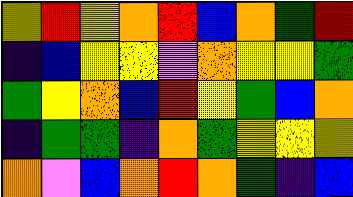[["yellow", "red", "yellow", "orange", "red", "blue", "orange", "green", "red"], ["indigo", "blue", "yellow", "yellow", "violet", "orange", "yellow", "yellow", "green"], ["green", "yellow", "orange", "blue", "red", "yellow", "green", "blue", "orange"], ["indigo", "green", "green", "indigo", "orange", "green", "yellow", "yellow", "yellow"], ["orange", "violet", "blue", "orange", "red", "orange", "green", "indigo", "blue"]]